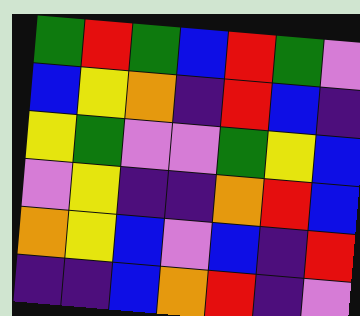[["green", "red", "green", "blue", "red", "green", "violet"], ["blue", "yellow", "orange", "indigo", "red", "blue", "indigo"], ["yellow", "green", "violet", "violet", "green", "yellow", "blue"], ["violet", "yellow", "indigo", "indigo", "orange", "red", "blue"], ["orange", "yellow", "blue", "violet", "blue", "indigo", "red"], ["indigo", "indigo", "blue", "orange", "red", "indigo", "violet"]]